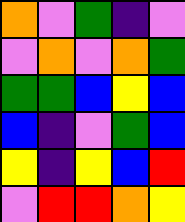[["orange", "violet", "green", "indigo", "violet"], ["violet", "orange", "violet", "orange", "green"], ["green", "green", "blue", "yellow", "blue"], ["blue", "indigo", "violet", "green", "blue"], ["yellow", "indigo", "yellow", "blue", "red"], ["violet", "red", "red", "orange", "yellow"]]